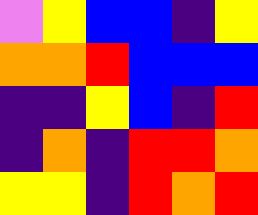[["violet", "yellow", "blue", "blue", "indigo", "yellow"], ["orange", "orange", "red", "blue", "blue", "blue"], ["indigo", "indigo", "yellow", "blue", "indigo", "red"], ["indigo", "orange", "indigo", "red", "red", "orange"], ["yellow", "yellow", "indigo", "red", "orange", "red"]]